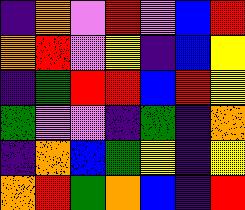[["indigo", "orange", "violet", "red", "violet", "blue", "red"], ["orange", "red", "violet", "yellow", "indigo", "blue", "yellow"], ["indigo", "green", "red", "red", "blue", "red", "yellow"], ["green", "violet", "violet", "indigo", "green", "indigo", "orange"], ["indigo", "orange", "blue", "green", "yellow", "indigo", "yellow"], ["orange", "red", "green", "orange", "blue", "indigo", "red"]]